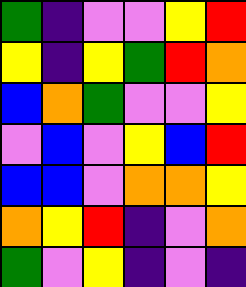[["green", "indigo", "violet", "violet", "yellow", "red"], ["yellow", "indigo", "yellow", "green", "red", "orange"], ["blue", "orange", "green", "violet", "violet", "yellow"], ["violet", "blue", "violet", "yellow", "blue", "red"], ["blue", "blue", "violet", "orange", "orange", "yellow"], ["orange", "yellow", "red", "indigo", "violet", "orange"], ["green", "violet", "yellow", "indigo", "violet", "indigo"]]